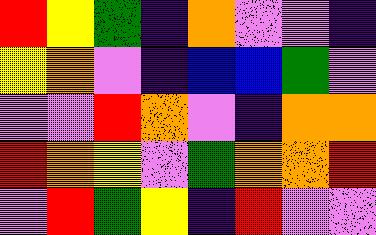[["red", "yellow", "green", "indigo", "orange", "violet", "violet", "indigo"], ["yellow", "orange", "violet", "indigo", "blue", "blue", "green", "violet"], ["violet", "violet", "red", "orange", "violet", "indigo", "orange", "orange"], ["red", "orange", "yellow", "violet", "green", "orange", "orange", "red"], ["violet", "red", "green", "yellow", "indigo", "red", "violet", "violet"]]